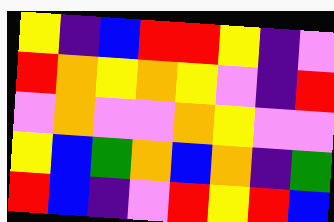[["yellow", "indigo", "blue", "red", "red", "yellow", "indigo", "violet"], ["red", "orange", "yellow", "orange", "yellow", "violet", "indigo", "red"], ["violet", "orange", "violet", "violet", "orange", "yellow", "violet", "violet"], ["yellow", "blue", "green", "orange", "blue", "orange", "indigo", "green"], ["red", "blue", "indigo", "violet", "red", "yellow", "red", "blue"]]